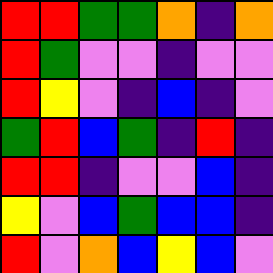[["red", "red", "green", "green", "orange", "indigo", "orange"], ["red", "green", "violet", "violet", "indigo", "violet", "violet"], ["red", "yellow", "violet", "indigo", "blue", "indigo", "violet"], ["green", "red", "blue", "green", "indigo", "red", "indigo"], ["red", "red", "indigo", "violet", "violet", "blue", "indigo"], ["yellow", "violet", "blue", "green", "blue", "blue", "indigo"], ["red", "violet", "orange", "blue", "yellow", "blue", "violet"]]